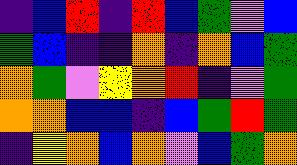[["indigo", "blue", "red", "indigo", "red", "blue", "green", "violet", "blue"], ["green", "blue", "indigo", "indigo", "orange", "indigo", "orange", "blue", "green"], ["orange", "green", "violet", "yellow", "orange", "red", "indigo", "violet", "green"], ["orange", "orange", "blue", "blue", "indigo", "blue", "green", "red", "green"], ["indigo", "yellow", "orange", "blue", "orange", "violet", "blue", "green", "orange"]]